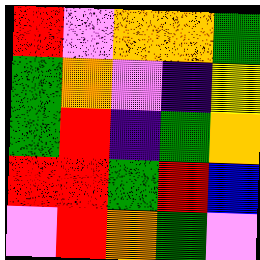[["red", "violet", "orange", "orange", "green"], ["green", "orange", "violet", "indigo", "yellow"], ["green", "red", "indigo", "green", "orange"], ["red", "red", "green", "red", "blue"], ["violet", "red", "orange", "green", "violet"]]